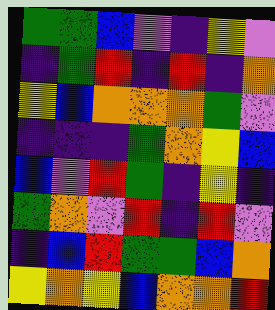[["green", "green", "blue", "violet", "indigo", "yellow", "violet"], ["indigo", "green", "red", "indigo", "red", "indigo", "orange"], ["yellow", "blue", "orange", "orange", "orange", "green", "violet"], ["indigo", "indigo", "indigo", "green", "orange", "yellow", "blue"], ["blue", "violet", "red", "green", "indigo", "yellow", "indigo"], ["green", "orange", "violet", "red", "indigo", "red", "violet"], ["indigo", "blue", "red", "green", "green", "blue", "orange"], ["yellow", "orange", "yellow", "blue", "orange", "orange", "red"]]